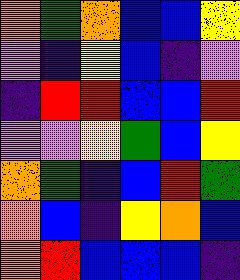[["orange", "green", "orange", "blue", "blue", "yellow"], ["violet", "indigo", "yellow", "blue", "indigo", "violet"], ["indigo", "red", "red", "blue", "blue", "red"], ["violet", "violet", "yellow", "green", "blue", "yellow"], ["orange", "green", "indigo", "blue", "red", "green"], ["orange", "blue", "indigo", "yellow", "orange", "blue"], ["orange", "red", "blue", "blue", "blue", "indigo"]]